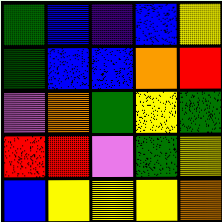[["green", "blue", "indigo", "blue", "yellow"], ["green", "blue", "blue", "orange", "red"], ["violet", "orange", "green", "yellow", "green"], ["red", "red", "violet", "green", "yellow"], ["blue", "yellow", "yellow", "yellow", "orange"]]